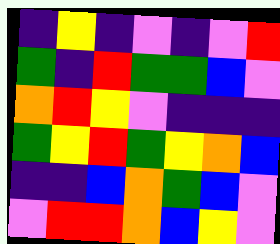[["indigo", "yellow", "indigo", "violet", "indigo", "violet", "red"], ["green", "indigo", "red", "green", "green", "blue", "violet"], ["orange", "red", "yellow", "violet", "indigo", "indigo", "indigo"], ["green", "yellow", "red", "green", "yellow", "orange", "blue"], ["indigo", "indigo", "blue", "orange", "green", "blue", "violet"], ["violet", "red", "red", "orange", "blue", "yellow", "violet"]]